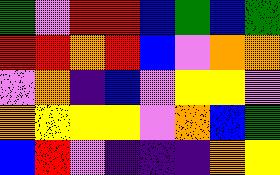[["green", "violet", "red", "red", "blue", "green", "blue", "green"], ["red", "red", "orange", "red", "blue", "violet", "orange", "orange"], ["violet", "orange", "indigo", "blue", "violet", "yellow", "yellow", "violet"], ["orange", "yellow", "yellow", "yellow", "violet", "orange", "blue", "green"], ["blue", "red", "violet", "indigo", "indigo", "indigo", "orange", "yellow"]]